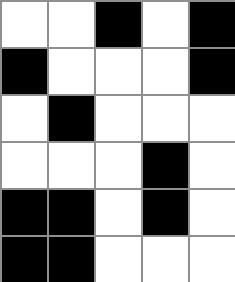[["white", "white", "black", "white", "black"], ["black", "white", "white", "white", "black"], ["white", "black", "white", "white", "white"], ["white", "white", "white", "black", "white"], ["black", "black", "white", "black", "white"], ["black", "black", "white", "white", "white"]]